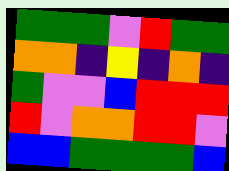[["green", "green", "green", "violet", "red", "green", "green"], ["orange", "orange", "indigo", "yellow", "indigo", "orange", "indigo"], ["green", "violet", "violet", "blue", "red", "red", "red"], ["red", "violet", "orange", "orange", "red", "red", "violet"], ["blue", "blue", "green", "green", "green", "green", "blue"]]